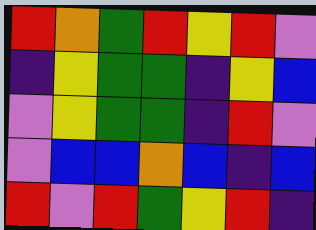[["red", "orange", "green", "red", "yellow", "red", "violet"], ["indigo", "yellow", "green", "green", "indigo", "yellow", "blue"], ["violet", "yellow", "green", "green", "indigo", "red", "violet"], ["violet", "blue", "blue", "orange", "blue", "indigo", "blue"], ["red", "violet", "red", "green", "yellow", "red", "indigo"]]